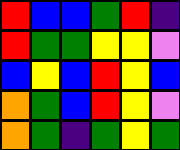[["red", "blue", "blue", "green", "red", "indigo"], ["red", "green", "green", "yellow", "yellow", "violet"], ["blue", "yellow", "blue", "red", "yellow", "blue"], ["orange", "green", "blue", "red", "yellow", "violet"], ["orange", "green", "indigo", "green", "yellow", "green"]]